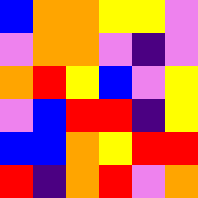[["blue", "orange", "orange", "yellow", "yellow", "violet"], ["violet", "orange", "orange", "violet", "indigo", "violet"], ["orange", "red", "yellow", "blue", "violet", "yellow"], ["violet", "blue", "red", "red", "indigo", "yellow"], ["blue", "blue", "orange", "yellow", "red", "red"], ["red", "indigo", "orange", "red", "violet", "orange"]]